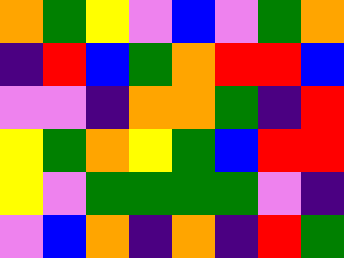[["orange", "green", "yellow", "violet", "blue", "violet", "green", "orange"], ["indigo", "red", "blue", "green", "orange", "red", "red", "blue"], ["violet", "violet", "indigo", "orange", "orange", "green", "indigo", "red"], ["yellow", "green", "orange", "yellow", "green", "blue", "red", "red"], ["yellow", "violet", "green", "green", "green", "green", "violet", "indigo"], ["violet", "blue", "orange", "indigo", "orange", "indigo", "red", "green"]]